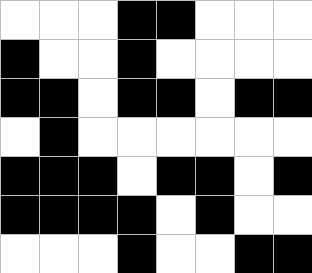[["white", "white", "white", "black", "black", "white", "white", "white"], ["black", "white", "white", "black", "white", "white", "white", "white"], ["black", "black", "white", "black", "black", "white", "black", "black"], ["white", "black", "white", "white", "white", "white", "white", "white"], ["black", "black", "black", "white", "black", "black", "white", "black"], ["black", "black", "black", "black", "white", "black", "white", "white"], ["white", "white", "white", "black", "white", "white", "black", "black"]]